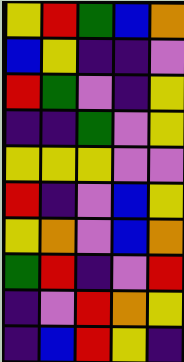[["yellow", "red", "green", "blue", "orange"], ["blue", "yellow", "indigo", "indigo", "violet"], ["red", "green", "violet", "indigo", "yellow"], ["indigo", "indigo", "green", "violet", "yellow"], ["yellow", "yellow", "yellow", "violet", "violet"], ["red", "indigo", "violet", "blue", "yellow"], ["yellow", "orange", "violet", "blue", "orange"], ["green", "red", "indigo", "violet", "red"], ["indigo", "violet", "red", "orange", "yellow"], ["indigo", "blue", "red", "yellow", "indigo"]]